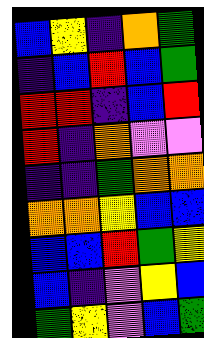[["blue", "yellow", "indigo", "orange", "green"], ["indigo", "blue", "red", "blue", "green"], ["red", "red", "indigo", "blue", "red"], ["red", "indigo", "orange", "violet", "violet"], ["indigo", "indigo", "green", "orange", "orange"], ["orange", "orange", "yellow", "blue", "blue"], ["blue", "blue", "red", "green", "yellow"], ["blue", "indigo", "violet", "yellow", "blue"], ["green", "yellow", "violet", "blue", "green"]]